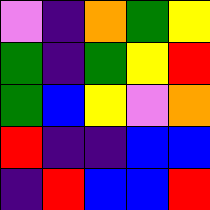[["violet", "indigo", "orange", "green", "yellow"], ["green", "indigo", "green", "yellow", "red"], ["green", "blue", "yellow", "violet", "orange"], ["red", "indigo", "indigo", "blue", "blue"], ["indigo", "red", "blue", "blue", "red"]]